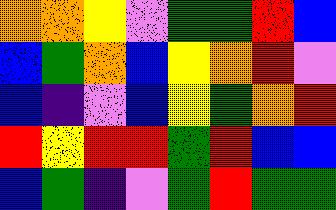[["orange", "orange", "yellow", "violet", "green", "green", "red", "blue"], ["blue", "green", "orange", "blue", "yellow", "orange", "red", "violet"], ["blue", "indigo", "violet", "blue", "yellow", "green", "orange", "red"], ["red", "yellow", "red", "red", "green", "red", "blue", "blue"], ["blue", "green", "indigo", "violet", "green", "red", "green", "green"]]